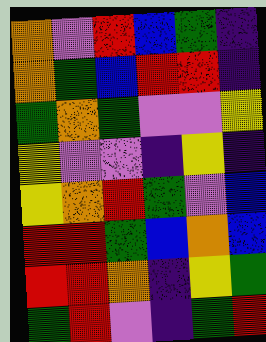[["orange", "violet", "red", "blue", "green", "indigo"], ["orange", "green", "blue", "red", "red", "indigo"], ["green", "orange", "green", "violet", "violet", "yellow"], ["yellow", "violet", "violet", "indigo", "yellow", "indigo"], ["yellow", "orange", "red", "green", "violet", "blue"], ["red", "red", "green", "blue", "orange", "blue"], ["red", "red", "orange", "indigo", "yellow", "green"], ["green", "red", "violet", "indigo", "green", "red"]]